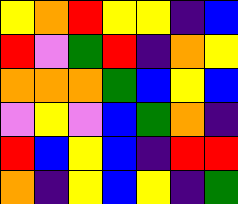[["yellow", "orange", "red", "yellow", "yellow", "indigo", "blue"], ["red", "violet", "green", "red", "indigo", "orange", "yellow"], ["orange", "orange", "orange", "green", "blue", "yellow", "blue"], ["violet", "yellow", "violet", "blue", "green", "orange", "indigo"], ["red", "blue", "yellow", "blue", "indigo", "red", "red"], ["orange", "indigo", "yellow", "blue", "yellow", "indigo", "green"]]